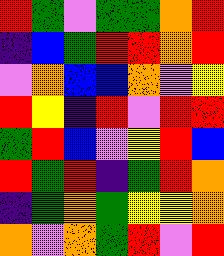[["red", "green", "violet", "green", "green", "orange", "red"], ["indigo", "blue", "green", "red", "red", "orange", "red"], ["violet", "orange", "blue", "blue", "orange", "violet", "yellow"], ["red", "yellow", "indigo", "red", "violet", "red", "red"], ["green", "red", "blue", "violet", "yellow", "red", "blue"], ["red", "green", "red", "indigo", "green", "red", "orange"], ["indigo", "green", "orange", "green", "yellow", "yellow", "orange"], ["orange", "violet", "orange", "green", "red", "violet", "red"]]